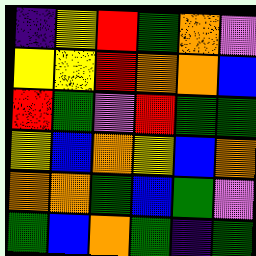[["indigo", "yellow", "red", "green", "orange", "violet"], ["yellow", "yellow", "red", "orange", "orange", "blue"], ["red", "green", "violet", "red", "green", "green"], ["yellow", "blue", "orange", "yellow", "blue", "orange"], ["orange", "orange", "green", "blue", "green", "violet"], ["green", "blue", "orange", "green", "indigo", "green"]]